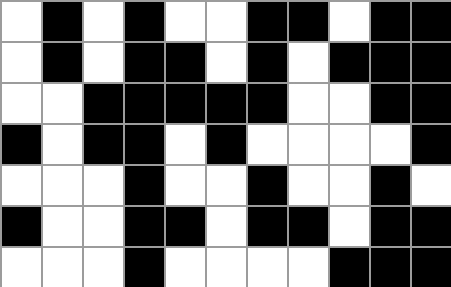[["white", "black", "white", "black", "white", "white", "black", "black", "white", "black", "black"], ["white", "black", "white", "black", "black", "white", "black", "white", "black", "black", "black"], ["white", "white", "black", "black", "black", "black", "black", "white", "white", "black", "black"], ["black", "white", "black", "black", "white", "black", "white", "white", "white", "white", "black"], ["white", "white", "white", "black", "white", "white", "black", "white", "white", "black", "white"], ["black", "white", "white", "black", "black", "white", "black", "black", "white", "black", "black"], ["white", "white", "white", "black", "white", "white", "white", "white", "black", "black", "black"]]